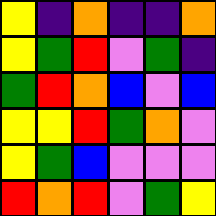[["yellow", "indigo", "orange", "indigo", "indigo", "orange"], ["yellow", "green", "red", "violet", "green", "indigo"], ["green", "red", "orange", "blue", "violet", "blue"], ["yellow", "yellow", "red", "green", "orange", "violet"], ["yellow", "green", "blue", "violet", "violet", "violet"], ["red", "orange", "red", "violet", "green", "yellow"]]